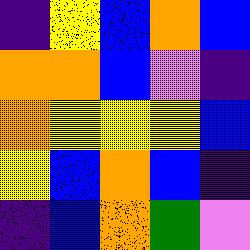[["indigo", "yellow", "blue", "orange", "blue"], ["orange", "orange", "blue", "violet", "indigo"], ["orange", "yellow", "yellow", "yellow", "blue"], ["yellow", "blue", "orange", "blue", "indigo"], ["indigo", "blue", "orange", "green", "violet"]]